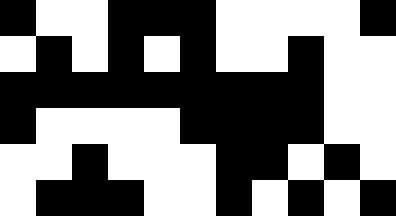[["black", "white", "white", "black", "black", "black", "white", "white", "white", "white", "black"], ["white", "black", "white", "black", "white", "black", "white", "white", "black", "white", "white"], ["black", "black", "black", "black", "black", "black", "black", "black", "black", "white", "white"], ["black", "white", "white", "white", "white", "black", "black", "black", "black", "white", "white"], ["white", "white", "black", "white", "white", "white", "black", "black", "white", "black", "white"], ["white", "black", "black", "black", "white", "white", "black", "white", "black", "white", "black"]]